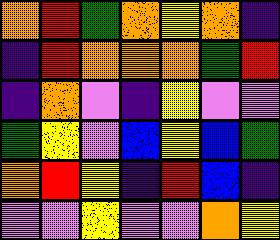[["orange", "red", "green", "orange", "yellow", "orange", "indigo"], ["indigo", "red", "orange", "orange", "orange", "green", "red"], ["indigo", "orange", "violet", "indigo", "yellow", "violet", "violet"], ["green", "yellow", "violet", "blue", "yellow", "blue", "green"], ["orange", "red", "yellow", "indigo", "red", "blue", "indigo"], ["violet", "violet", "yellow", "violet", "violet", "orange", "yellow"]]